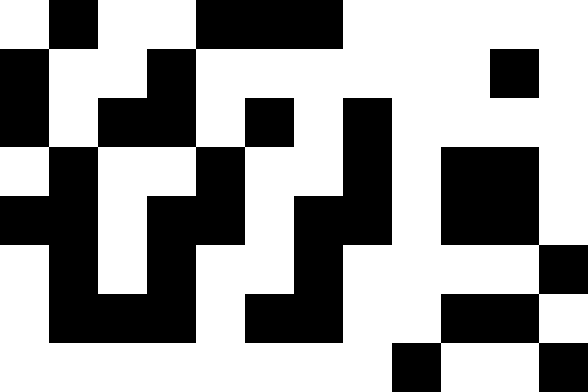[["white", "black", "white", "white", "black", "black", "black", "white", "white", "white", "white", "white"], ["black", "white", "white", "black", "white", "white", "white", "white", "white", "white", "black", "white"], ["black", "white", "black", "black", "white", "black", "white", "black", "white", "white", "white", "white"], ["white", "black", "white", "white", "black", "white", "white", "black", "white", "black", "black", "white"], ["black", "black", "white", "black", "black", "white", "black", "black", "white", "black", "black", "white"], ["white", "black", "white", "black", "white", "white", "black", "white", "white", "white", "white", "black"], ["white", "black", "black", "black", "white", "black", "black", "white", "white", "black", "black", "white"], ["white", "white", "white", "white", "white", "white", "white", "white", "black", "white", "white", "black"]]